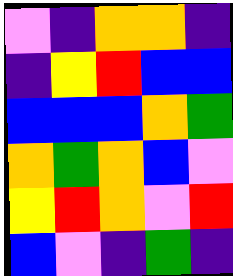[["violet", "indigo", "orange", "orange", "indigo"], ["indigo", "yellow", "red", "blue", "blue"], ["blue", "blue", "blue", "orange", "green"], ["orange", "green", "orange", "blue", "violet"], ["yellow", "red", "orange", "violet", "red"], ["blue", "violet", "indigo", "green", "indigo"]]